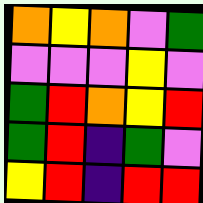[["orange", "yellow", "orange", "violet", "green"], ["violet", "violet", "violet", "yellow", "violet"], ["green", "red", "orange", "yellow", "red"], ["green", "red", "indigo", "green", "violet"], ["yellow", "red", "indigo", "red", "red"]]